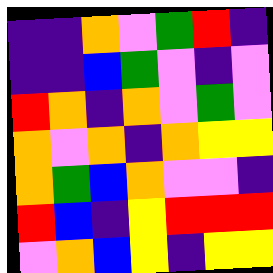[["indigo", "indigo", "orange", "violet", "green", "red", "indigo"], ["indigo", "indigo", "blue", "green", "violet", "indigo", "violet"], ["red", "orange", "indigo", "orange", "violet", "green", "violet"], ["orange", "violet", "orange", "indigo", "orange", "yellow", "yellow"], ["orange", "green", "blue", "orange", "violet", "violet", "indigo"], ["red", "blue", "indigo", "yellow", "red", "red", "red"], ["violet", "orange", "blue", "yellow", "indigo", "yellow", "yellow"]]